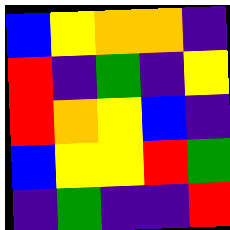[["blue", "yellow", "orange", "orange", "indigo"], ["red", "indigo", "green", "indigo", "yellow"], ["red", "orange", "yellow", "blue", "indigo"], ["blue", "yellow", "yellow", "red", "green"], ["indigo", "green", "indigo", "indigo", "red"]]